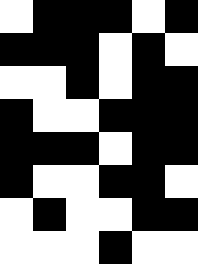[["white", "black", "black", "black", "white", "black"], ["black", "black", "black", "white", "black", "white"], ["white", "white", "black", "white", "black", "black"], ["black", "white", "white", "black", "black", "black"], ["black", "black", "black", "white", "black", "black"], ["black", "white", "white", "black", "black", "white"], ["white", "black", "white", "white", "black", "black"], ["white", "white", "white", "black", "white", "white"]]